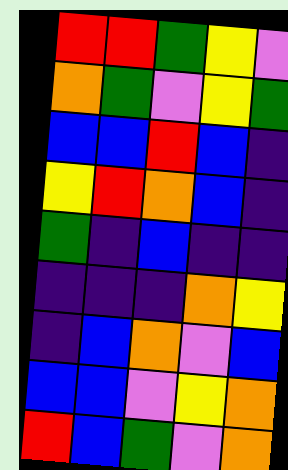[["red", "red", "green", "yellow", "violet"], ["orange", "green", "violet", "yellow", "green"], ["blue", "blue", "red", "blue", "indigo"], ["yellow", "red", "orange", "blue", "indigo"], ["green", "indigo", "blue", "indigo", "indigo"], ["indigo", "indigo", "indigo", "orange", "yellow"], ["indigo", "blue", "orange", "violet", "blue"], ["blue", "blue", "violet", "yellow", "orange"], ["red", "blue", "green", "violet", "orange"]]